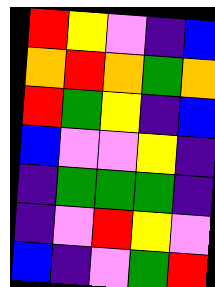[["red", "yellow", "violet", "indigo", "blue"], ["orange", "red", "orange", "green", "orange"], ["red", "green", "yellow", "indigo", "blue"], ["blue", "violet", "violet", "yellow", "indigo"], ["indigo", "green", "green", "green", "indigo"], ["indigo", "violet", "red", "yellow", "violet"], ["blue", "indigo", "violet", "green", "red"]]